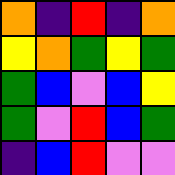[["orange", "indigo", "red", "indigo", "orange"], ["yellow", "orange", "green", "yellow", "green"], ["green", "blue", "violet", "blue", "yellow"], ["green", "violet", "red", "blue", "green"], ["indigo", "blue", "red", "violet", "violet"]]